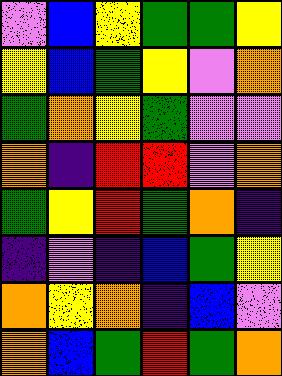[["violet", "blue", "yellow", "green", "green", "yellow"], ["yellow", "blue", "green", "yellow", "violet", "orange"], ["green", "orange", "yellow", "green", "violet", "violet"], ["orange", "indigo", "red", "red", "violet", "orange"], ["green", "yellow", "red", "green", "orange", "indigo"], ["indigo", "violet", "indigo", "blue", "green", "yellow"], ["orange", "yellow", "orange", "indigo", "blue", "violet"], ["orange", "blue", "green", "red", "green", "orange"]]